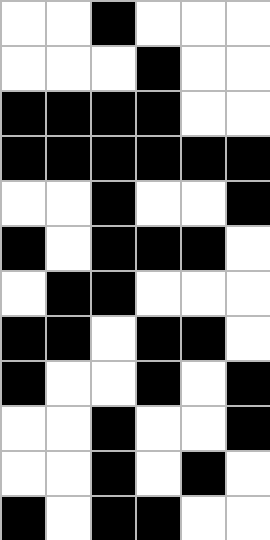[["white", "white", "black", "white", "white", "white"], ["white", "white", "white", "black", "white", "white"], ["black", "black", "black", "black", "white", "white"], ["black", "black", "black", "black", "black", "black"], ["white", "white", "black", "white", "white", "black"], ["black", "white", "black", "black", "black", "white"], ["white", "black", "black", "white", "white", "white"], ["black", "black", "white", "black", "black", "white"], ["black", "white", "white", "black", "white", "black"], ["white", "white", "black", "white", "white", "black"], ["white", "white", "black", "white", "black", "white"], ["black", "white", "black", "black", "white", "white"]]